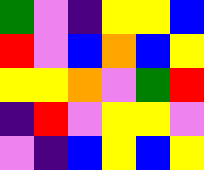[["green", "violet", "indigo", "yellow", "yellow", "blue"], ["red", "violet", "blue", "orange", "blue", "yellow"], ["yellow", "yellow", "orange", "violet", "green", "red"], ["indigo", "red", "violet", "yellow", "yellow", "violet"], ["violet", "indigo", "blue", "yellow", "blue", "yellow"]]